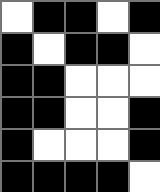[["white", "black", "black", "white", "black"], ["black", "white", "black", "black", "white"], ["black", "black", "white", "white", "white"], ["black", "black", "white", "white", "black"], ["black", "white", "white", "white", "black"], ["black", "black", "black", "black", "white"]]